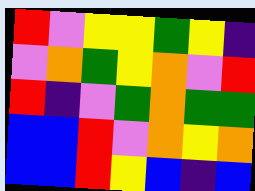[["red", "violet", "yellow", "yellow", "green", "yellow", "indigo"], ["violet", "orange", "green", "yellow", "orange", "violet", "red"], ["red", "indigo", "violet", "green", "orange", "green", "green"], ["blue", "blue", "red", "violet", "orange", "yellow", "orange"], ["blue", "blue", "red", "yellow", "blue", "indigo", "blue"]]